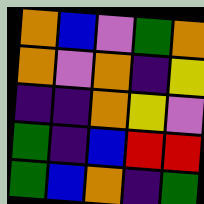[["orange", "blue", "violet", "green", "orange"], ["orange", "violet", "orange", "indigo", "yellow"], ["indigo", "indigo", "orange", "yellow", "violet"], ["green", "indigo", "blue", "red", "red"], ["green", "blue", "orange", "indigo", "green"]]